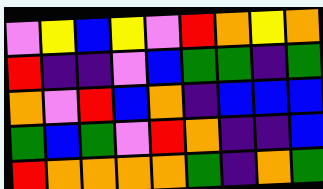[["violet", "yellow", "blue", "yellow", "violet", "red", "orange", "yellow", "orange"], ["red", "indigo", "indigo", "violet", "blue", "green", "green", "indigo", "green"], ["orange", "violet", "red", "blue", "orange", "indigo", "blue", "blue", "blue"], ["green", "blue", "green", "violet", "red", "orange", "indigo", "indigo", "blue"], ["red", "orange", "orange", "orange", "orange", "green", "indigo", "orange", "green"]]